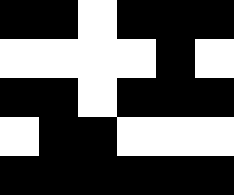[["black", "black", "white", "black", "black", "black"], ["white", "white", "white", "white", "black", "white"], ["black", "black", "white", "black", "black", "black"], ["white", "black", "black", "white", "white", "white"], ["black", "black", "black", "black", "black", "black"]]